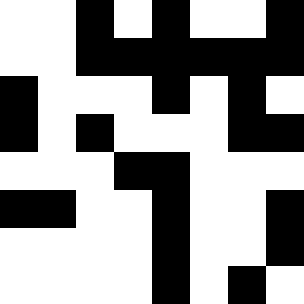[["white", "white", "black", "white", "black", "white", "white", "black"], ["white", "white", "black", "black", "black", "black", "black", "black"], ["black", "white", "white", "white", "black", "white", "black", "white"], ["black", "white", "black", "white", "white", "white", "black", "black"], ["white", "white", "white", "black", "black", "white", "white", "white"], ["black", "black", "white", "white", "black", "white", "white", "black"], ["white", "white", "white", "white", "black", "white", "white", "black"], ["white", "white", "white", "white", "black", "white", "black", "white"]]